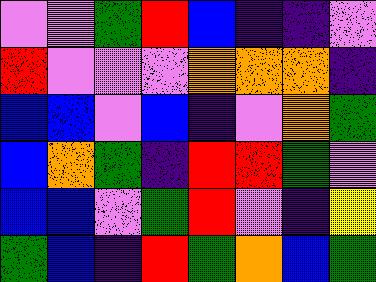[["violet", "violet", "green", "red", "blue", "indigo", "indigo", "violet"], ["red", "violet", "violet", "violet", "orange", "orange", "orange", "indigo"], ["blue", "blue", "violet", "blue", "indigo", "violet", "orange", "green"], ["blue", "orange", "green", "indigo", "red", "red", "green", "violet"], ["blue", "blue", "violet", "green", "red", "violet", "indigo", "yellow"], ["green", "blue", "indigo", "red", "green", "orange", "blue", "green"]]